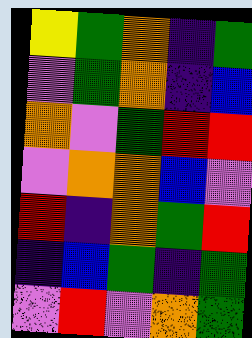[["yellow", "green", "orange", "indigo", "green"], ["violet", "green", "orange", "indigo", "blue"], ["orange", "violet", "green", "red", "red"], ["violet", "orange", "orange", "blue", "violet"], ["red", "indigo", "orange", "green", "red"], ["indigo", "blue", "green", "indigo", "green"], ["violet", "red", "violet", "orange", "green"]]